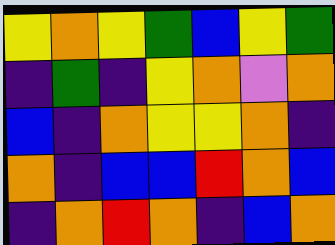[["yellow", "orange", "yellow", "green", "blue", "yellow", "green"], ["indigo", "green", "indigo", "yellow", "orange", "violet", "orange"], ["blue", "indigo", "orange", "yellow", "yellow", "orange", "indigo"], ["orange", "indigo", "blue", "blue", "red", "orange", "blue"], ["indigo", "orange", "red", "orange", "indigo", "blue", "orange"]]